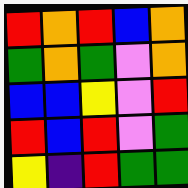[["red", "orange", "red", "blue", "orange"], ["green", "orange", "green", "violet", "orange"], ["blue", "blue", "yellow", "violet", "red"], ["red", "blue", "red", "violet", "green"], ["yellow", "indigo", "red", "green", "green"]]